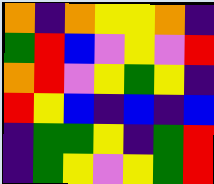[["orange", "indigo", "orange", "yellow", "yellow", "orange", "indigo"], ["green", "red", "blue", "violet", "yellow", "violet", "red"], ["orange", "red", "violet", "yellow", "green", "yellow", "indigo"], ["red", "yellow", "blue", "indigo", "blue", "indigo", "blue"], ["indigo", "green", "green", "yellow", "indigo", "green", "red"], ["indigo", "green", "yellow", "violet", "yellow", "green", "red"]]